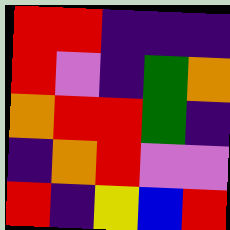[["red", "red", "indigo", "indigo", "indigo"], ["red", "violet", "indigo", "green", "orange"], ["orange", "red", "red", "green", "indigo"], ["indigo", "orange", "red", "violet", "violet"], ["red", "indigo", "yellow", "blue", "red"]]